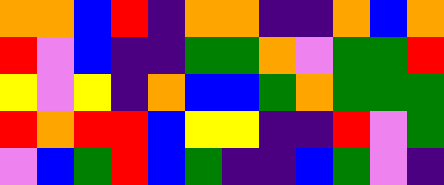[["orange", "orange", "blue", "red", "indigo", "orange", "orange", "indigo", "indigo", "orange", "blue", "orange"], ["red", "violet", "blue", "indigo", "indigo", "green", "green", "orange", "violet", "green", "green", "red"], ["yellow", "violet", "yellow", "indigo", "orange", "blue", "blue", "green", "orange", "green", "green", "green"], ["red", "orange", "red", "red", "blue", "yellow", "yellow", "indigo", "indigo", "red", "violet", "green"], ["violet", "blue", "green", "red", "blue", "green", "indigo", "indigo", "blue", "green", "violet", "indigo"]]